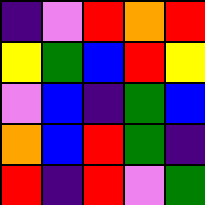[["indigo", "violet", "red", "orange", "red"], ["yellow", "green", "blue", "red", "yellow"], ["violet", "blue", "indigo", "green", "blue"], ["orange", "blue", "red", "green", "indigo"], ["red", "indigo", "red", "violet", "green"]]